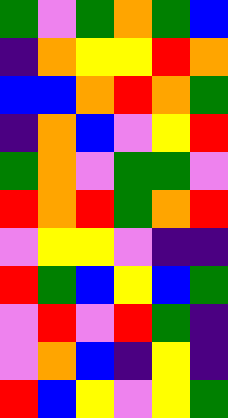[["green", "violet", "green", "orange", "green", "blue"], ["indigo", "orange", "yellow", "yellow", "red", "orange"], ["blue", "blue", "orange", "red", "orange", "green"], ["indigo", "orange", "blue", "violet", "yellow", "red"], ["green", "orange", "violet", "green", "green", "violet"], ["red", "orange", "red", "green", "orange", "red"], ["violet", "yellow", "yellow", "violet", "indigo", "indigo"], ["red", "green", "blue", "yellow", "blue", "green"], ["violet", "red", "violet", "red", "green", "indigo"], ["violet", "orange", "blue", "indigo", "yellow", "indigo"], ["red", "blue", "yellow", "violet", "yellow", "green"]]